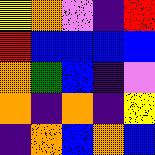[["yellow", "orange", "violet", "indigo", "red"], ["red", "blue", "blue", "blue", "blue"], ["orange", "green", "blue", "indigo", "violet"], ["orange", "indigo", "orange", "indigo", "yellow"], ["indigo", "orange", "blue", "orange", "blue"]]